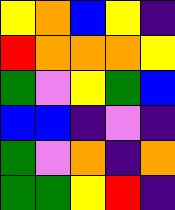[["yellow", "orange", "blue", "yellow", "indigo"], ["red", "orange", "orange", "orange", "yellow"], ["green", "violet", "yellow", "green", "blue"], ["blue", "blue", "indigo", "violet", "indigo"], ["green", "violet", "orange", "indigo", "orange"], ["green", "green", "yellow", "red", "indigo"]]